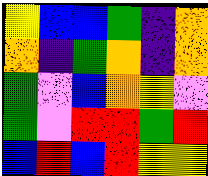[["yellow", "blue", "blue", "green", "indigo", "orange"], ["orange", "indigo", "green", "orange", "indigo", "orange"], ["green", "violet", "blue", "orange", "yellow", "violet"], ["green", "violet", "red", "red", "green", "red"], ["blue", "red", "blue", "red", "yellow", "yellow"]]